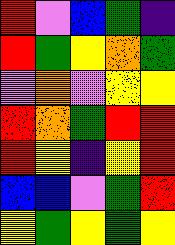[["red", "violet", "blue", "green", "indigo"], ["red", "green", "yellow", "orange", "green"], ["violet", "orange", "violet", "yellow", "yellow"], ["red", "orange", "green", "red", "red"], ["red", "yellow", "indigo", "yellow", "red"], ["blue", "blue", "violet", "green", "red"], ["yellow", "green", "yellow", "green", "yellow"]]